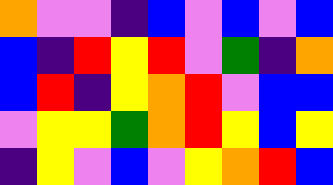[["orange", "violet", "violet", "indigo", "blue", "violet", "blue", "violet", "blue"], ["blue", "indigo", "red", "yellow", "red", "violet", "green", "indigo", "orange"], ["blue", "red", "indigo", "yellow", "orange", "red", "violet", "blue", "blue"], ["violet", "yellow", "yellow", "green", "orange", "red", "yellow", "blue", "yellow"], ["indigo", "yellow", "violet", "blue", "violet", "yellow", "orange", "red", "blue"]]